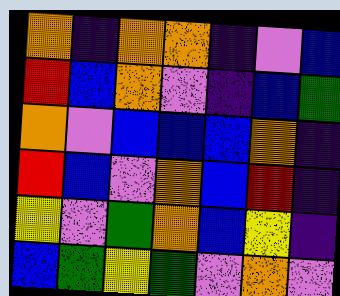[["orange", "indigo", "orange", "orange", "indigo", "violet", "blue"], ["red", "blue", "orange", "violet", "indigo", "blue", "green"], ["orange", "violet", "blue", "blue", "blue", "orange", "indigo"], ["red", "blue", "violet", "orange", "blue", "red", "indigo"], ["yellow", "violet", "green", "orange", "blue", "yellow", "indigo"], ["blue", "green", "yellow", "green", "violet", "orange", "violet"]]